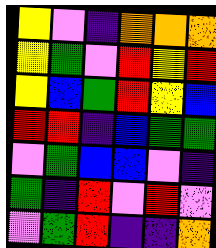[["yellow", "violet", "indigo", "orange", "orange", "orange"], ["yellow", "green", "violet", "red", "yellow", "red"], ["yellow", "blue", "green", "red", "yellow", "blue"], ["red", "red", "indigo", "blue", "green", "green"], ["violet", "green", "blue", "blue", "violet", "indigo"], ["green", "indigo", "red", "violet", "red", "violet"], ["violet", "green", "red", "indigo", "indigo", "orange"]]